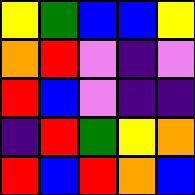[["yellow", "green", "blue", "blue", "yellow"], ["orange", "red", "violet", "indigo", "violet"], ["red", "blue", "violet", "indigo", "indigo"], ["indigo", "red", "green", "yellow", "orange"], ["red", "blue", "red", "orange", "blue"]]